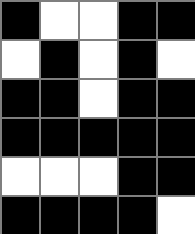[["black", "white", "white", "black", "black"], ["white", "black", "white", "black", "white"], ["black", "black", "white", "black", "black"], ["black", "black", "black", "black", "black"], ["white", "white", "white", "black", "black"], ["black", "black", "black", "black", "white"]]